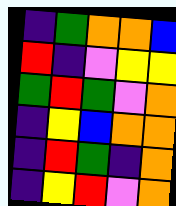[["indigo", "green", "orange", "orange", "blue"], ["red", "indigo", "violet", "yellow", "yellow"], ["green", "red", "green", "violet", "orange"], ["indigo", "yellow", "blue", "orange", "orange"], ["indigo", "red", "green", "indigo", "orange"], ["indigo", "yellow", "red", "violet", "orange"]]